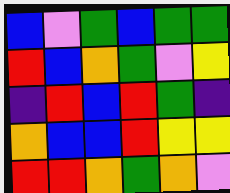[["blue", "violet", "green", "blue", "green", "green"], ["red", "blue", "orange", "green", "violet", "yellow"], ["indigo", "red", "blue", "red", "green", "indigo"], ["orange", "blue", "blue", "red", "yellow", "yellow"], ["red", "red", "orange", "green", "orange", "violet"]]